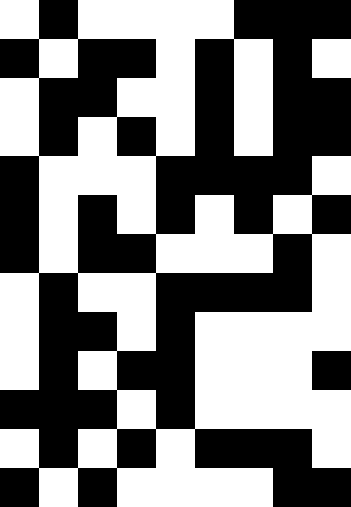[["white", "black", "white", "white", "white", "white", "black", "black", "black"], ["black", "white", "black", "black", "white", "black", "white", "black", "white"], ["white", "black", "black", "white", "white", "black", "white", "black", "black"], ["white", "black", "white", "black", "white", "black", "white", "black", "black"], ["black", "white", "white", "white", "black", "black", "black", "black", "white"], ["black", "white", "black", "white", "black", "white", "black", "white", "black"], ["black", "white", "black", "black", "white", "white", "white", "black", "white"], ["white", "black", "white", "white", "black", "black", "black", "black", "white"], ["white", "black", "black", "white", "black", "white", "white", "white", "white"], ["white", "black", "white", "black", "black", "white", "white", "white", "black"], ["black", "black", "black", "white", "black", "white", "white", "white", "white"], ["white", "black", "white", "black", "white", "black", "black", "black", "white"], ["black", "white", "black", "white", "white", "white", "white", "black", "black"]]